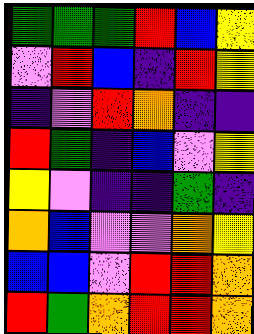[["green", "green", "green", "red", "blue", "yellow"], ["violet", "red", "blue", "indigo", "red", "yellow"], ["indigo", "violet", "red", "orange", "indigo", "indigo"], ["red", "green", "indigo", "blue", "violet", "yellow"], ["yellow", "violet", "indigo", "indigo", "green", "indigo"], ["orange", "blue", "violet", "violet", "orange", "yellow"], ["blue", "blue", "violet", "red", "red", "orange"], ["red", "green", "orange", "red", "red", "orange"]]